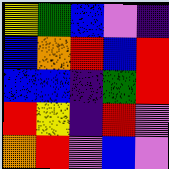[["yellow", "green", "blue", "violet", "indigo"], ["blue", "orange", "red", "blue", "red"], ["blue", "blue", "indigo", "green", "red"], ["red", "yellow", "indigo", "red", "violet"], ["orange", "red", "violet", "blue", "violet"]]